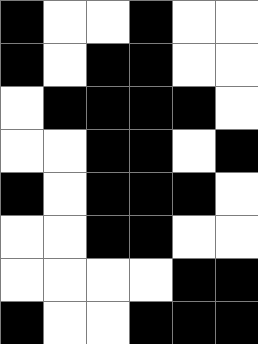[["black", "white", "white", "black", "white", "white"], ["black", "white", "black", "black", "white", "white"], ["white", "black", "black", "black", "black", "white"], ["white", "white", "black", "black", "white", "black"], ["black", "white", "black", "black", "black", "white"], ["white", "white", "black", "black", "white", "white"], ["white", "white", "white", "white", "black", "black"], ["black", "white", "white", "black", "black", "black"]]